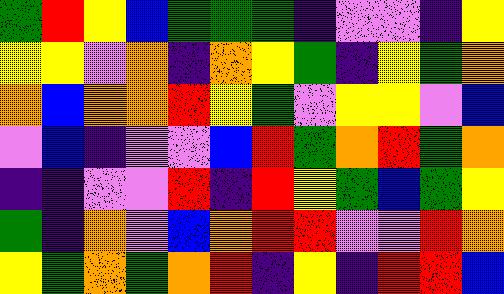[["green", "red", "yellow", "blue", "green", "green", "green", "indigo", "violet", "violet", "indigo", "yellow"], ["yellow", "yellow", "violet", "orange", "indigo", "orange", "yellow", "green", "indigo", "yellow", "green", "orange"], ["orange", "blue", "orange", "orange", "red", "yellow", "green", "violet", "yellow", "yellow", "violet", "blue"], ["violet", "blue", "indigo", "violet", "violet", "blue", "red", "green", "orange", "red", "green", "orange"], ["indigo", "indigo", "violet", "violet", "red", "indigo", "red", "yellow", "green", "blue", "green", "yellow"], ["green", "indigo", "orange", "violet", "blue", "orange", "red", "red", "violet", "violet", "red", "orange"], ["yellow", "green", "orange", "green", "orange", "red", "indigo", "yellow", "indigo", "red", "red", "blue"]]